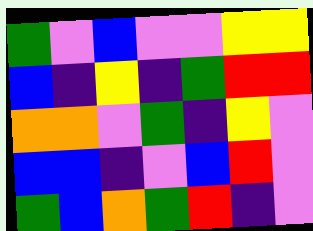[["green", "violet", "blue", "violet", "violet", "yellow", "yellow"], ["blue", "indigo", "yellow", "indigo", "green", "red", "red"], ["orange", "orange", "violet", "green", "indigo", "yellow", "violet"], ["blue", "blue", "indigo", "violet", "blue", "red", "violet"], ["green", "blue", "orange", "green", "red", "indigo", "violet"]]